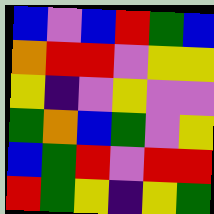[["blue", "violet", "blue", "red", "green", "blue"], ["orange", "red", "red", "violet", "yellow", "yellow"], ["yellow", "indigo", "violet", "yellow", "violet", "violet"], ["green", "orange", "blue", "green", "violet", "yellow"], ["blue", "green", "red", "violet", "red", "red"], ["red", "green", "yellow", "indigo", "yellow", "green"]]